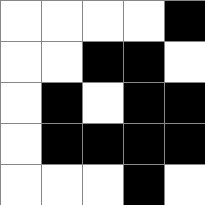[["white", "white", "white", "white", "black"], ["white", "white", "black", "black", "white"], ["white", "black", "white", "black", "black"], ["white", "black", "black", "black", "black"], ["white", "white", "white", "black", "white"]]